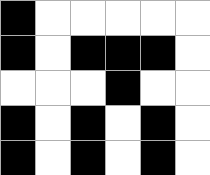[["black", "white", "white", "white", "white", "white"], ["black", "white", "black", "black", "black", "white"], ["white", "white", "white", "black", "white", "white"], ["black", "white", "black", "white", "black", "white"], ["black", "white", "black", "white", "black", "white"]]